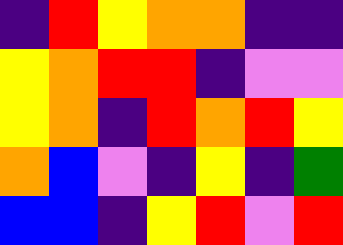[["indigo", "red", "yellow", "orange", "orange", "indigo", "indigo"], ["yellow", "orange", "red", "red", "indigo", "violet", "violet"], ["yellow", "orange", "indigo", "red", "orange", "red", "yellow"], ["orange", "blue", "violet", "indigo", "yellow", "indigo", "green"], ["blue", "blue", "indigo", "yellow", "red", "violet", "red"]]